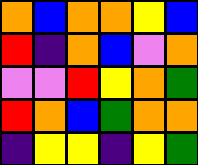[["orange", "blue", "orange", "orange", "yellow", "blue"], ["red", "indigo", "orange", "blue", "violet", "orange"], ["violet", "violet", "red", "yellow", "orange", "green"], ["red", "orange", "blue", "green", "orange", "orange"], ["indigo", "yellow", "yellow", "indigo", "yellow", "green"]]